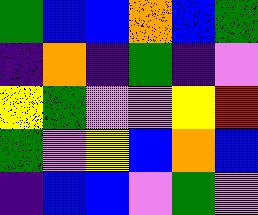[["green", "blue", "blue", "orange", "blue", "green"], ["indigo", "orange", "indigo", "green", "indigo", "violet"], ["yellow", "green", "violet", "violet", "yellow", "red"], ["green", "violet", "yellow", "blue", "orange", "blue"], ["indigo", "blue", "blue", "violet", "green", "violet"]]